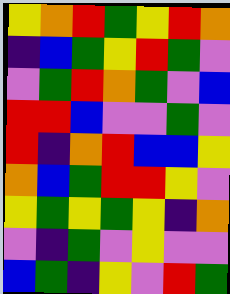[["yellow", "orange", "red", "green", "yellow", "red", "orange"], ["indigo", "blue", "green", "yellow", "red", "green", "violet"], ["violet", "green", "red", "orange", "green", "violet", "blue"], ["red", "red", "blue", "violet", "violet", "green", "violet"], ["red", "indigo", "orange", "red", "blue", "blue", "yellow"], ["orange", "blue", "green", "red", "red", "yellow", "violet"], ["yellow", "green", "yellow", "green", "yellow", "indigo", "orange"], ["violet", "indigo", "green", "violet", "yellow", "violet", "violet"], ["blue", "green", "indigo", "yellow", "violet", "red", "green"]]